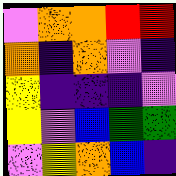[["violet", "orange", "orange", "red", "red"], ["orange", "indigo", "orange", "violet", "indigo"], ["yellow", "indigo", "indigo", "indigo", "violet"], ["yellow", "violet", "blue", "green", "green"], ["violet", "yellow", "orange", "blue", "indigo"]]